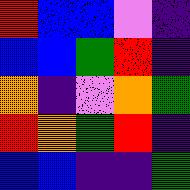[["red", "blue", "blue", "violet", "indigo"], ["blue", "blue", "green", "red", "indigo"], ["orange", "indigo", "violet", "orange", "green"], ["red", "orange", "green", "red", "indigo"], ["blue", "blue", "indigo", "indigo", "green"]]